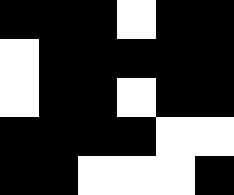[["black", "black", "black", "white", "black", "black"], ["white", "black", "black", "black", "black", "black"], ["white", "black", "black", "white", "black", "black"], ["black", "black", "black", "black", "white", "white"], ["black", "black", "white", "white", "white", "black"]]